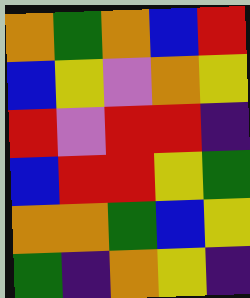[["orange", "green", "orange", "blue", "red"], ["blue", "yellow", "violet", "orange", "yellow"], ["red", "violet", "red", "red", "indigo"], ["blue", "red", "red", "yellow", "green"], ["orange", "orange", "green", "blue", "yellow"], ["green", "indigo", "orange", "yellow", "indigo"]]